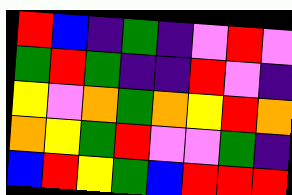[["red", "blue", "indigo", "green", "indigo", "violet", "red", "violet"], ["green", "red", "green", "indigo", "indigo", "red", "violet", "indigo"], ["yellow", "violet", "orange", "green", "orange", "yellow", "red", "orange"], ["orange", "yellow", "green", "red", "violet", "violet", "green", "indigo"], ["blue", "red", "yellow", "green", "blue", "red", "red", "red"]]